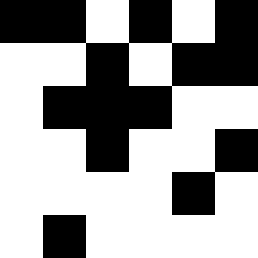[["black", "black", "white", "black", "white", "black"], ["white", "white", "black", "white", "black", "black"], ["white", "black", "black", "black", "white", "white"], ["white", "white", "black", "white", "white", "black"], ["white", "white", "white", "white", "black", "white"], ["white", "black", "white", "white", "white", "white"]]